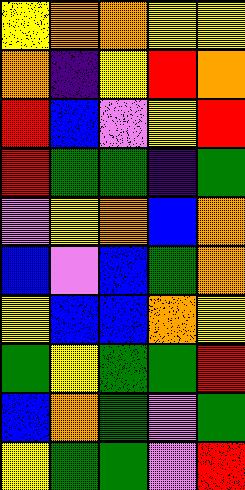[["yellow", "orange", "orange", "yellow", "yellow"], ["orange", "indigo", "yellow", "red", "orange"], ["red", "blue", "violet", "yellow", "red"], ["red", "green", "green", "indigo", "green"], ["violet", "yellow", "orange", "blue", "orange"], ["blue", "violet", "blue", "green", "orange"], ["yellow", "blue", "blue", "orange", "yellow"], ["green", "yellow", "green", "green", "red"], ["blue", "orange", "green", "violet", "green"], ["yellow", "green", "green", "violet", "red"]]